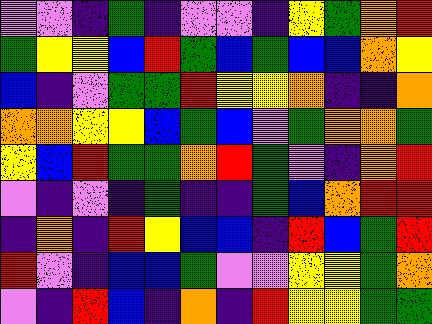[["violet", "violet", "indigo", "green", "indigo", "violet", "violet", "indigo", "yellow", "green", "orange", "red"], ["green", "yellow", "yellow", "blue", "red", "green", "blue", "green", "blue", "blue", "orange", "yellow"], ["blue", "indigo", "violet", "green", "green", "red", "yellow", "yellow", "orange", "indigo", "indigo", "orange"], ["orange", "orange", "yellow", "yellow", "blue", "green", "blue", "violet", "green", "orange", "orange", "green"], ["yellow", "blue", "red", "green", "green", "orange", "red", "green", "violet", "indigo", "orange", "red"], ["violet", "indigo", "violet", "indigo", "green", "indigo", "indigo", "green", "blue", "orange", "red", "red"], ["indigo", "orange", "indigo", "red", "yellow", "blue", "blue", "indigo", "red", "blue", "green", "red"], ["red", "violet", "indigo", "blue", "blue", "green", "violet", "violet", "yellow", "yellow", "green", "orange"], ["violet", "indigo", "red", "blue", "indigo", "orange", "indigo", "red", "yellow", "yellow", "green", "green"]]